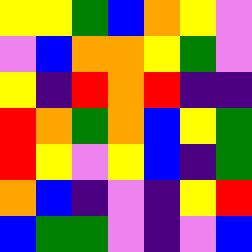[["yellow", "yellow", "green", "blue", "orange", "yellow", "violet"], ["violet", "blue", "orange", "orange", "yellow", "green", "violet"], ["yellow", "indigo", "red", "orange", "red", "indigo", "indigo"], ["red", "orange", "green", "orange", "blue", "yellow", "green"], ["red", "yellow", "violet", "yellow", "blue", "indigo", "green"], ["orange", "blue", "indigo", "violet", "indigo", "yellow", "red"], ["blue", "green", "green", "violet", "indigo", "violet", "blue"]]